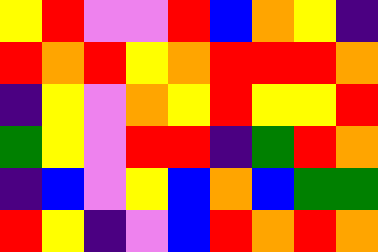[["yellow", "red", "violet", "violet", "red", "blue", "orange", "yellow", "indigo"], ["red", "orange", "red", "yellow", "orange", "red", "red", "red", "orange"], ["indigo", "yellow", "violet", "orange", "yellow", "red", "yellow", "yellow", "red"], ["green", "yellow", "violet", "red", "red", "indigo", "green", "red", "orange"], ["indigo", "blue", "violet", "yellow", "blue", "orange", "blue", "green", "green"], ["red", "yellow", "indigo", "violet", "blue", "red", "orange", "red", "orange"]]